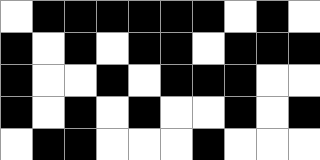[["white", "black", "black", "black", "black", "black", "black", "white", "black", "white"], ["black", "white", "black", "white", "black", "black", "white", "black", "black", "black"], ["black", "white", "white", "black", "white", "black", "black", "black", "white", "white"], ["black", "white", "black", "white", "black", "white", "white", "black", "white", "black"], ["white", "black", "black", "white", "white", "white", "black", "white", "white", "white"]]